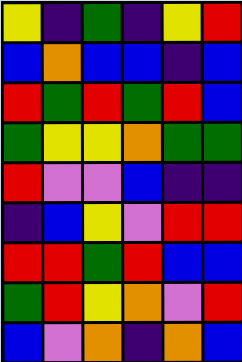[["yellow", "indigo", "green", "indigo", "yellow", "red"], ["blue", "orange", "blue", "blue", "indigo", "blue"], ["red", "green", "red", "green", "red", "blue"], ["green", "yellow", "yellow", "orange", "green", "green"], ["red", "violet", "violet", "blue", "indigo", "indigo"], ["indigo", "blue", "yellow", "violet", "red", "red"], ["red", "red", "green", "red", "blue", "blue"], ["green", "red", "yellow", "orange", "violet", "red"], ["blue", "violet", "orange", "indigo", "orange", "blue"]]